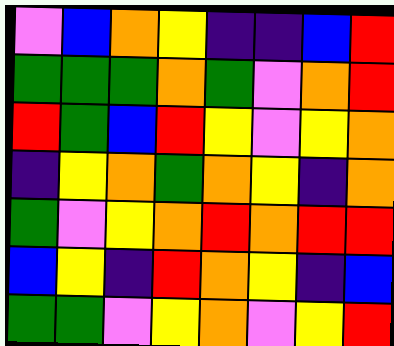[["violet", "blue", "orange", "yellow", "indigo", "indigo", "blue", "red"], ["green", "green", "green", "orange", "green", "violet", "orange", "red"], ["red", "green", "blue", "red", "yellow", "violet", "yellow", "orange"], ["indigo", "yellow", "orange", "green", "orange", "yellow", "indigo", "orange"], ["green", "violet", "yellow", "orange", "red", "orange", "red", "red"], ["blue", "yellow", "indigo", "red", "orange", "yellow", "indigo", "blue"], ["green", "green", "violet", "yellow", "orange", "violet", "yellow", "red"]]